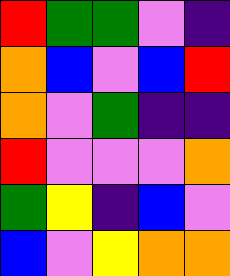[["red", "green", "green", "violet", "indigo"], ["orange", "blue", "violet", "blue", "red"], ["orange", "violet", "green", "indigo", "indigo"], ["red", "violet", "violet", "violet", "orange"], ["green", "yellow", "indigo", "blue", "violet"], ["blue", "violet", "yellow", "orange", "orange"]]